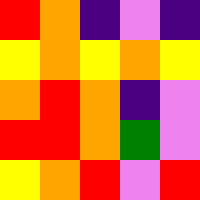[["red", "orange", "indigo", "violet", "indigo"], ["yellow", "orange", "yellow", "orange", "yellow"], ["orange", "red", "orange", "indigo", "violet"], ["red", "red", "orange", "green", "violet"], ["yellow", "orange", "red", "violet", "red"]]